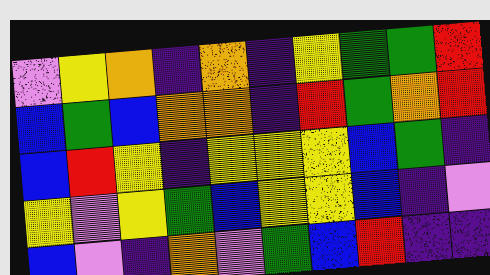[["violet", "yellow", "orange", "indigo", "orange", "indigo", "yellow", "green", "green", "red"], ["blue", "green", "blue", "orange", "orange", "indigo", "red", "green", "orange", "red"], ["blue", "red", "yellow", "indigo", "yellow", "yellow", "yellow", "blue", "green", "indigo"], ["yellow", "violet", "yellow", "green", "blue", "yellow", "yellow", "blue", "indigo", "violet"], ["blue", "violet", "indigo", "orange", "violet", "green", "blue", "red", "indigo", "indigo"]]